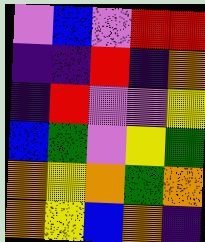[["violet", "blue", "violet", "red", "red"], ["indigo", "indigo", "red", "indigo", "orange"], ["indigo", "red", "violet", "violet", "yellow"], ["blue", "green", "violet", "yellow", "green"], ["orange", "yellow", "orange", "green", "orange"], ["orange", "yellow", "blue", "orange", "indigo"]]